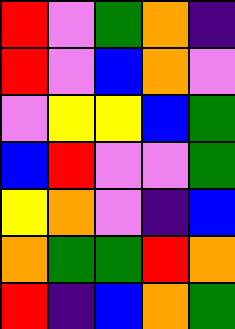[["red", "violet", "green", "orange", "indigo"], ["red", "violet", "blue", "orange", "violet"], ["violet", "yellow", "yellow", "blue", "green"], ["blue", "red", "violet", "violet", "green"], ["yellow", "orange", "violet", "indigo", "blue"], ["orange", "green", "green", "red", "orange"], ["red", "indigo", "blue", "orange", "green"]]